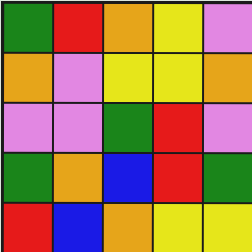[["green", "red", "orange", "yellow", "violet"], ["orange", "violet", "yellow", "yellow", "orange"], ["violet", "violet", "green", "red", "violet"], ["green", "orange", "blue", "red", "green"], ["red", "blue", "orange", "yellow", "yellow"]]